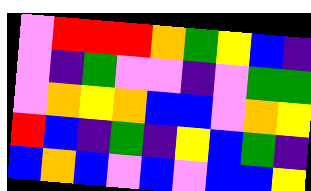[["violet", "red", "red", "red", "orange", "green", "yellow", "blue", "indigo"], ["violet", "indigo", "green", "violet", "violet", "indigo", "violet", "green", "green"], ["violet", "orange", "yellow", "orange", "blue", "blue", "violet", "orange", "yellow"], ["red", "blue", "indigo", "green", "indigo", "yellow", "blue", "green", "indigo"], ["blue", "orange", "blue", "violet", "blue", "violet", "blue", "blue", "yellow"]]